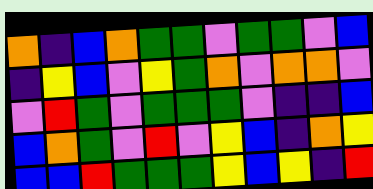[["orange", "indigo", "blue", "orange", "green", "green", "violet", "green", "green", "violet", "blue"], ["indigo", "yellow", "blue", "violet", "yellow", "green", "orange", "violet", "orange", "orange", "violet"], ["violet", "red", "green", "violet", "green", "green", "green", "violet", "indigo", "indigo", "blue"], ["blue", "orange", "green", "violet", "red", "violet", "yellow", "blue", "indigo", "orange", "yellow"], ["blue", "blue", "red", "green", "green", "green", "yellow", "blue", "yellow", "indigo", "red"]]